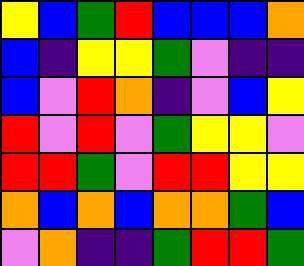[["yellow", "blue", "green", "red", "blue", "blue", "blue", "orange"], ["blue", "indigo", "yellow", "yellow", "green", "violet", "indigo", "indigo"], ["blue", "violet", "red", "orange", "indigo", "violet", "blue", "yellow"], ["red", "violet", "red", "violet", "green", "yellow", "yellow", "violet"], ["red", "red", "green", "violet", "red", "red", "yellow", "yellow"], ["orange", "blue", "orange", "blue", "orange", "orange", "green", "blue"], ["violet", "orange", "indigo", "indigo", "green", "red", "red", "green"]]